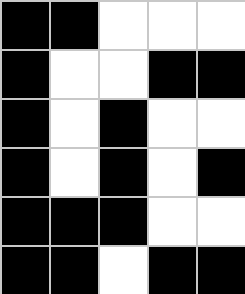[["black", "black", "white", "white", "white"], ["black", "white", "white", "black", "black"], ["black", "white", "black", "white", "white"], ["black", "white", "black", "white", "black"], ["black", "black", "black", "white", "white"], ["black", "black", "white", "black", "black"]]